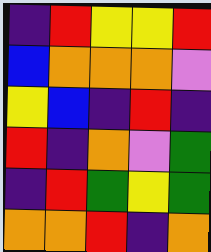[["indigo", "red", "yellow", "yellow", "red"], ["blue", "orange", "orange", "orange", "violet"], ["yellow", "blue", "indigo", "red", "indigo"], ["red", "indigo", "orange", "violet", "green"], ["indigo", "red", "green", "yellow", "green"], ["orange", "orange", "red", "indigo", "orange"]]